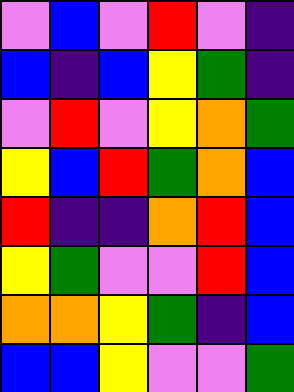[["violet", "blue", "violet", "red", "violet", "indigo"], ["blue", "indigo", "blue", "yellow", "green", "indigo"], ["violet", "red", "violet", "yellow", "orange", "green"], ["yellow", "blue", "red", "green", "orange", "blue"], ["red", "indigo", "indigo", "orange", "red", "blue"], ["yellow", "green", "violet", "violet", "red", "blue"], ["orange", "orange", "yellow", "green", "indigo", "blue"], ["blue", "blue", "yellow", "violet", "violet", "green"]]